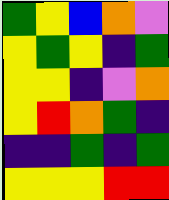[["green", "yellow", "blue", "orange", "violet"], ["yellow", "green", "yellow", "indigo", "green"], ["yellow", "yellow", "indigo", "violet", "orange"], ["yellow", "red", "orange", "green", "indigo"], ["indigo", "indigo", "green", "indigo", "green"], ["yellow", "yellow", "yellow", "red", "red"]]